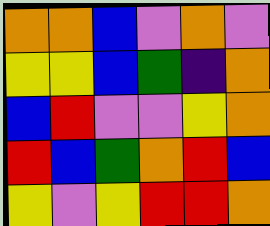[["orange", "orange", "blue", "violet", "orange", "violet"], ["yellow", "yellow", "blue", "green", "indigo", "orange"], ["blue", "red", "violet", "violet", "yellow", "orange"], ["red", "blue", "green", "orange", "red", "blue"], ["yellow", "violet", "yellow", "red", "red", "orange"]]